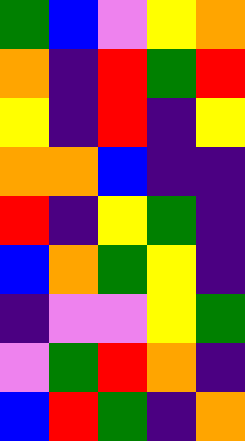[["green", "blue", "violet", "yellow", "orange"], ["orange", "indigo", "red", "green", "red"], ["yellow", "indigo", "red", "indigo", "yellow"], ["orange", "orange", "blue", "indigo", "indigo"], ["red", "indigo", "yellow", "green", "indigo"], ["blue", "orange", "green", "yellow", "indigo"], ["indigo", "violet", "violet", "yellow", "green"], ["violet", "green", "red", "orange", "indigo"], ["blue", "red", "green", "indigo", "orange"]]